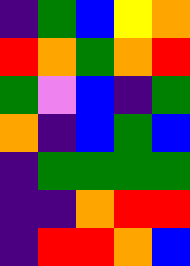[["indigo", "green", "blue", "yellow", "orange"], ["red", "orange", "green", "orange", "red"], ["green", "violet", "blue", "indigo", "green"], ["orange", "indigo", "blue", "green", "blue"], ["indigo", "green", "green", "green", "green"], ["indigo", "indigo", "orange", "red", "red"], ["indigo", "red", "red", "orange", "blue"]]